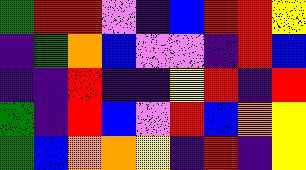[["green", "red", "red", "violet", "indigo", "blue", "red", "red", "yellow"], ["indigo", "green", "orange", "blue", "violet", "violet", "indigo", "red", "blue"], ["indigo", "indigo", "red", "indigo", "indigo", "yellow", "red", "indigo", "red"], ["green", "indigo", "red", "blue", "violet", "red", "blue", "orange", "yellow"], ["green", "blue", "orange", "orange", "yellow", "indigo", "red", "indigo", "yellow"]]